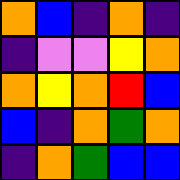[["orange", "blue", "indigo", "orange", "indigo"], ["indigo", "violet", "violet", "yellow", "orange"], ["orange", "yellow", "orange", "red", "blue"], ["blue", "indigo", "orange", "green", "orange"], ["indigo", "orange", "green", "blue", "blue"]]